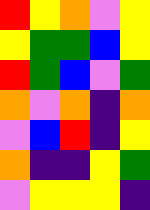[["red", "yellow", "orange", "violet", "yellow"], ["yellow", "green", "green", "blue", "yellow"], ["red", "green", "blue", "violet", "green"], ["orange", "violet", "orange", "indigo", "orange"], ["violet", "blue", "red", "indigo", "yellow"], ["orange", "indigo", "indigo", "yellow", "green"], ["violet", "yellow", "yellow", "yellow", "indigo"]]